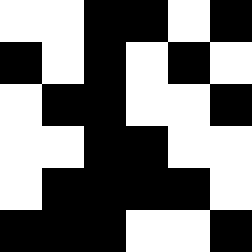[["white", "white", "black", "black", "white", "black"], ["black", "white", "black", "white", "black", "white"], ["white", "black", "black", "white", "white", "black"], ["white", "white", "black", "black", "white", "white"], ["white", "black", "black", "black", "black", "white"], ["black", "black", "black", "white", "white", "black"]]